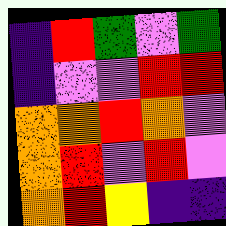[["indigo", "red", "green", "violet", "green"], ["indigo", "violet", "violet", "red", "red"], ["orange", "orange", "red", "orange", "violet"], ["orange", "red", "violet", "red", "violet"], ["orange", "red", "yellow", "indigo", "indigo"]]